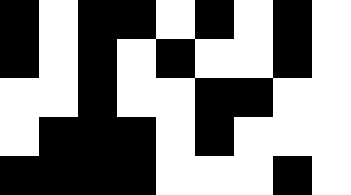[["black", "white", "black", "black", "white", "black", "white", "black", "white"], ["black", "white", "black", "white", "black", "white", "white", "black", "white"], ["white", "white", "black", "white", "white", "black", "black", "white", "white"], ["white", "black", "black", "black", "white", "black", "white", "white", "white"], ["black", "black", "black", "black", "white", "white", "white", "black", "white"]]